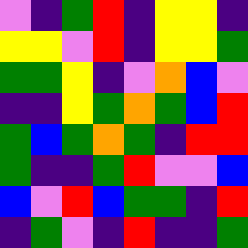[["violet", "indigo", "green", "red", "indigo", "yellow", "yellow", "indigo"], ["yellow", "yellow", "violet", "red", "indigo", "yellow", "yellow", "green"], ["green", "green", "yellow", "indigo", "violet", "orange", "blue", "violet"], ["indigo", "indigo", "yellow", "green", "orange", "green", "blue", "red"], ["green", "blue", "green", "orange", "green", "indigo", "red", "red"], ["green", "indigo", "indigo", "green", "red", "violet", "violet", "blue"], ["blue", "violet", "red", "blue", "green", "green", "indigo", "red"], ["indigo", "green", "violet", "indigo", "red", "indigo", "indigo", "green"]]